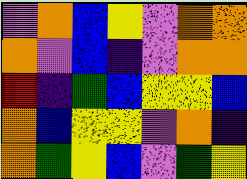[["violet", "orange", "blue", "yellow", "violet", "orange", "orange"], ["orange", "violet", "blue", "indigo", "violet", "orange", "orange"], ["red", "indigo", "green", "blue", "yellow", "yellow", "blue"], ["orange", "blue", "yellow", "yellow", "violet", "orange", "indigo"], ["orange", "green", "yellow", "blue", "violet", "green", "yellow"]]